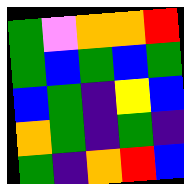[["green", "violet", "orange", "orange", "red"], ["green", "blue", "green", "blue", "green"], ["blue", "green", "indigo", "yellow", "blue"], ["orange", "green", "indigo", "green", "indigo"], ["green", "indigo", "orange", "red", "blue"]]